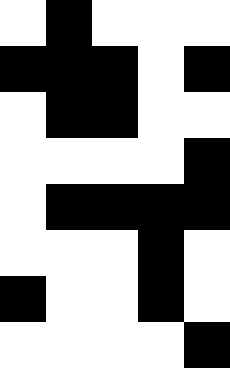[["white", "black", "white", "white", "white"], ["black", "black", "black", "white", "black"], ["white", "black", "black", "white", "white"], ["white", "white", "white", "white", "black"], ["white", "black", "black", "black", "black"], ["white", "white", "white", "black", "white"], ["black", "white", "white", "black", "white"], ["white", "white", "white", "white", "black"]]